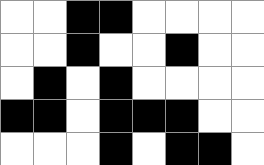[["white", "white", "black", "black", "white", "white", "white", "white"], ["white", "white", "black", "white", "white", "black", "white", "white"], ["white", "black", "white", "black", "white", "white", "white", "white"], ["black", "black", "white", "black", "black", "black", "white", "white"], ["white", "white", "white", "black", "white", "black", "black", "white"]]